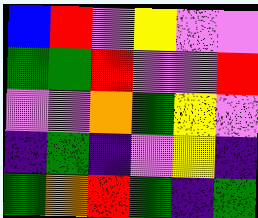[["blue", "red", "violet", "yellow", "violet", "violet"], ["green", "green", "red", "violet", "violet", "red"], ["violet", "violet", "orange", "green", "yellow", "violet"], ["indigo", "green", "indigo", "violet", "yellow", "indigo"], ["green", "orange", "red", "green", "indigo", "green"]]